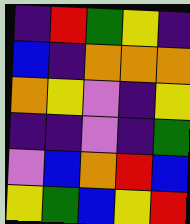[["indigo", "red", "green", "yellow", "indigo"], ["blue", "indigo", "orange", "orange", "orange"], ["orange", "yellow", "violet", "indigo", "yellow"], ["indigo", "indigo", "violet", "indigo", "green"], ["violet", "blue", "orange", "red", "blue"], ["yellow", "green", "blue", "yellow", "red"]]